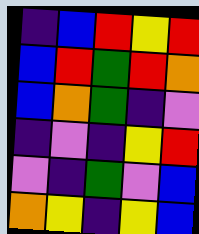[["indigo", "blue", "red", "yellow", "red"], ["blue", "red", "green", "red", "orange"], ["blue", "orange", "green", "indigo", "violet"], ["indigo", "violet", "indigo", "yellow", "red"], ["violet", "indigo", "green", "violet", "blue"], ["orange", "yellow", "indigo", "yellow", "blue"]]